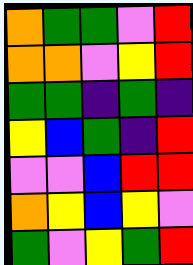[["orange", "green", "green", "violet", "red"], ["orange", "orange", "violet", "yellow", "red"], ["green", "green", "indigo", "green", "indigo"], ["yellow", "blue", "green", "indigo", "red"], ["violet", "violet", "blue", "red", "red"], ["orange", "yellow", "blue", "yellow", "violet"], ["green", "violet", "yellow", "green", "red"]]